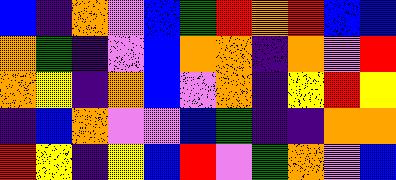[["blue", "indigo", "orange", "violet", "blue", "green", "red", "orange", "red", "blue", "blue"], ["orange", "green", "indigo", "violet", "blue", "orange", "orange", "indigo", "orange", "violet", "red"], ["orange", "yellow", "indigo", "orange", "blue", "violet", "orange", "indigo", "yellow", "red", "yellow"], ["indigo", "blue", "orange", "violet", "violet", "blue", "green", "indigo", "indigo", "orange", "orange"], ["red", "yellow", "indigo", "yellow", "blue", "red", "violet", "green", "orange", "violet", "blue"]]